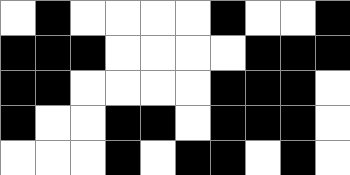[["white", "black", "white", "white", "white", "white", "black", "white", "white", "black"], ["black", "black", "black", "white", "white", "white", "white", "black", "black", "black"], ["black", "black", "white", "white", "white", "white", "black", "black", "black", "white"], ["black", "white", "white", "black", "black", "white", "black", "black", "black", "white"], ["white", "white", "white", "black", "white", "black", "black", "white", "black", "white"]]